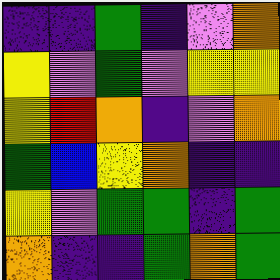[["indigo", "indigo", "green", "indigo", "violet", "orange"], ["yellow", "violet", "green", "violet", "yellow", "yellow"], ["yellow", "red", "orange", "indigo", "violet", "orange"], ["green", "blue", "yellow", "orange", "indigo", "indigo"], ["yellow", "violet", "green", "green", "indigo", "green"], ["orange", "indigo", "indigo", "green", "orange", "green"]]